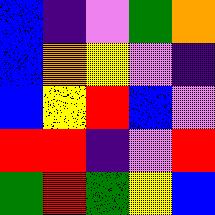[["blue", "indigo", "violet", "green", "orange"], ["blue", "orange", "yellow", "violet", "indigo"], ["blue", "yellow", "red", "blue", "violet"], ["red", "red", "indigo", "violet", "red"], ["green", "red", "green", "yellow", "blue"]]